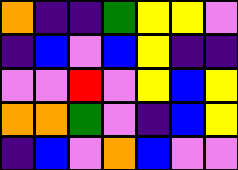[["orange", "indigo", "indigo", "green", "yellow", "yellow", "violet"], ["indigo", "blue", "violet", "blue", "yellow", "indigo", "indigo"], ["violet", "violet", "red", "violet", "yellow", "blue", "yellow"], ["orange", "orange", "green", "violet", "indigo", "blue", "yellow"], ["indigo", "blue", "violet", "orange", "blue", "violet", "violet"]]